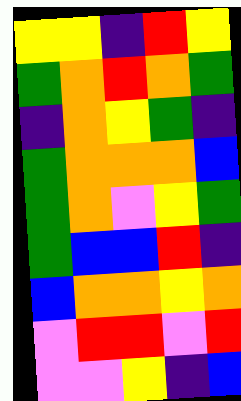[["yellow", "yellow", "indigo", "red", "yellow"], ["green", "orange", "red", "orange", "green"], ["indigo", "orange", "yellow", "green", "indigo"], ["green", "orange", "orange", "orange", "blue"], ["green", "orange", "violet", "yellow", "green"], ["green", "blue", "blue", "red", "indigo"], ["blue", "orange", "orange", "yellow", "orange"], ["violet", "red", "red", "violet", "red"], ["violet", "violet", "yellow", "indigo", "blue"]]